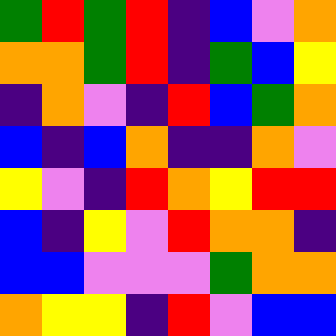[["green", "red", "green", "red", "indigo", "blue", "violet", "orange"], ["orange", "orange", "green", "red", "indigo", "green", "blue", "yellow"], ["indigo", "orange", "violet", "indigo", "red", "blue", "green", "orange"], ["blue", "indigo", "blue", "orange", "indigo", "indigo", "orange", "violet"], ["yellow", "violet", "indigo", "red", "orange", "yellow", "red", "red"], ["blue", "indigo", "yellow", "violet", "red", "orange", "orange", "indigo"], ["blue", "blue", "violet", "violet", "violet", "green", "orange", "orange"], ["orange", "yellow", "yellow", "indigo", "red", "violet", "blue", "blue"]]